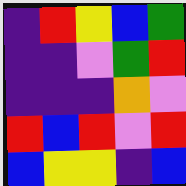[["indigo", "red", "yellow", "blue", "green"], ["indigo", "indigo", "violet", "green", "red"], ["indigo", "indigo", "indigo", "orange", "violet"], ["red", "blue", "red", "violet", "red"], ["blue", "yellow", "yellow", "indigo", "blue"]]